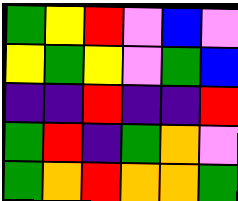[["green", "yellow", "red", "violet", "blue", "violet"], ["yellow", "green", "yellow", "violet", "green", "blue"], ["indigo", "indigo", "red", "indigo", "indigo", "red"], ["green", "red", "indigo", "green", "orange", "violet"], ["green", "orange", "red", "orange", "orange", "green"]]